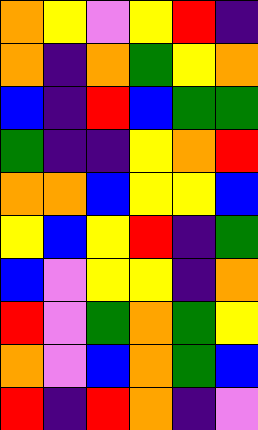[["orange", "yellow", "violet", "yellow", "red", "indigo"], ["orange", "indigo", "orange", "green", "yellow", "orange"], ["blue", "indigo", "red", "blue", "green", "green"], ["green", "indigo", "indigo", "yellow", "orange", "red"], ["orange", "orange", "blue", "yellow", "yellow", "blue"], ["yellow", "blue", "yellow", "red", "indigo", "green"], ["blue", "violet", "yellow", "yellow", "indigo", "orange"], ["red", "violet", "green", "orange", "green", "yellow"], ["orange", "violet", "blue", "orange", "green", "blue"], ["red", "indigo", "red", "orange", "indigo", "violet"]]